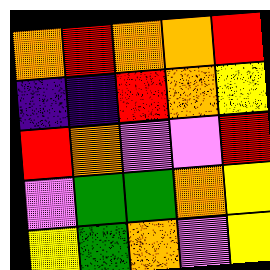[["orange", "red", "orange", "orange", "red"], ["indigo", "indigo", "red", "orange", "yellow"], ["red", "orange", "violet", "violet", "red"], ["violet", "green", "green", "orange", "yellow"], ["yellow", "green", "orange", "violet", "yellow"]]